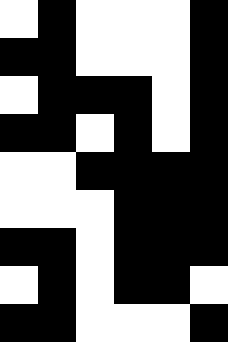[["white", "black", "white", "white", "white", "black"], ["black", "black", "white", "white", "white", "black"], ["white", "black", "black", "black", "white", "black"], ["black", "black", "white", "black", "white", "black"], ["white", "white", "black", "black", "black", "black"], ["white", "white", "white", "black", "black", "black"], ["black", "black", "white", "black", "black", "black"], ["white", "black", "white", "black", "black", "white"], ["black", "black", "white", "white", "white", "black"]]